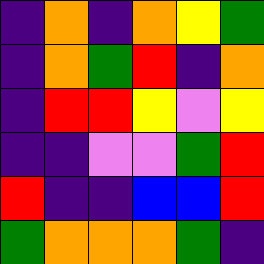[["indigo", "orange", "indigo", "orange", "yellow", "green"], ["indigo", "orange", "green", "red", "indigo", "orange"], ["indigo", "red", "red", "yellow", "violet", "yellow"], ["indigo", "indigo", "violet", "violet", "green", "red"], ["red", "indigo", "indigo", "blue", "blue", "red"], ["green", "orange", "orange", "orange", "green", "indigo"]]